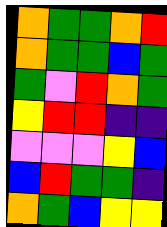[["orange", "green", "green", "orange", "red"], ["orange", "green", "green", "blue", "green"], ["green", "violet", "red", "orange", "green"], ["yellow", "red", "red", "indigo", "indigo"], ["violet", "violet", "violet", "yellow", "blue"], ["blue", "red", "green", "green", "indigo"], ["orange", "green", "blue", "yellow", "yellow"]]